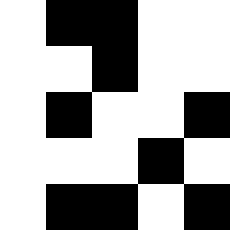[["white", "black", "black", "white", "white"], ["white", "white", "black", "white", "white"], ["white", "black", "white", "white", "black"], ["white", "white", "white", "black", "white"], ["white", "black", "black", "white", "black"]]